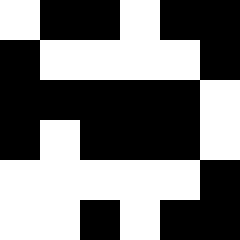[["white", "black", "black", "white", "black", "black"], ["black", "white", "white", "white", "white", "black"], ["black", "black", "black", "black", "black", "white"], ["black", "white", "black", "black", "black", "white"], ["white", "white", "white", "white", "white", "black"], ["white", "white", "black", "white", "black", "black"]]